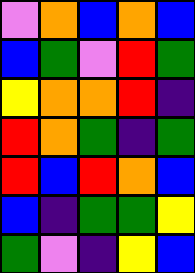[["violet", "orange", "blue", "orange", "blue"], ["blue", "green", "violet", "red", "green"], ["yellow", "orange", "orange", "red", "indigo"], ["red", "orange", "green", "indigo", "green"], ["red", "blue", "red", "orange", "blue"], ["blue", "indigo", "green", "green", "yellow"], ["green", "violet", "indigo", "yellow", "blue"]]